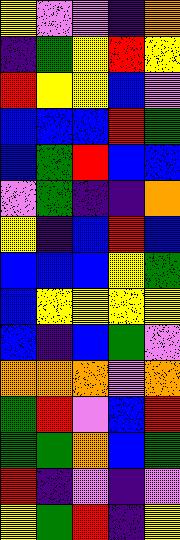[["yellow", "violet", "violet", "indigo", "orange"], ["indigo", "green", "yellow", "red", "yellow"], ["red", "yellow", "yellow", "blue", "violet"], ["blue", "blue", "blue", "red", "green"], ["blue", "green", "red", "blue", "blue"], ["violet", "green", "indigo", "indigo", "orange"], ["yellow", "indigo", "blue", "red", "blue"], ["blue", "blue", "blue", "yellow", "green"], ["blue", "yellow", "yellow", "yellow", "yellow"], ["blue", "indigo", "blue", "green", "violet"], ["orange", "orange", "orange", "violet", "orange"], ["green", "red", "violet", "blue", "red"], ["green", "green", "orange", "blue", "green"], ["red", "indigo", "violet", "indigo", "violet"], ["yellow", "green", "red", "indigo", "yellow"]]